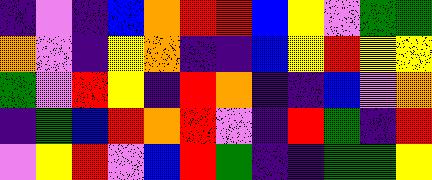[["indigo", "violet", "indigo", "blue", "orange", "red", "red", "blue", "yellow", "violet", "green", "green"], ["orange", "violet", "indigo", "yellow", "orange", "indigo", "indigo", "blue", "yellow", "red", "yellow", "yellow"], ["green", "violet", "red", "yellow", "indigo", "red", "orange", "indigo", "indigo", "blue", "violet", "orange"], ["indigo", "green", "blue", "red", "orange", "red", "violet", "indigo", "red", "green", "indigo", "red"], ["violet", "yellow", "red", "violet", "blue", "red", "green", "indigo", "indigo", "green", "green", "yellow"]]